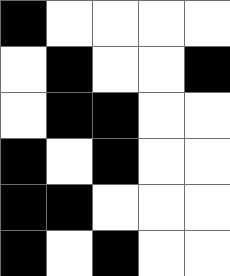[["black", "white", "white", "white", "white"], ["white", "black", "white", "white", "black"], ["white", "black", "black", "white", "white"], ["black", "white", "black", "white", "white"], ["black", "black", "white", "white", "white"], ["black", "white", "black", "white", "white"]]